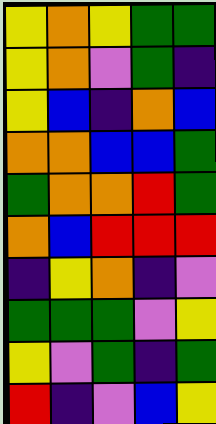[["yellow", "orange", "yellow", "green", "green"], ["yellow", "orange", "violet", "green", "indigo"], ["yellow", "blue", "indigo", "orange", "blue"], ["orange", "orange", "blue", "blue", "green"], ["green", "orange", "orange", "red", "green"], ["orange", "blue", "red", "red", "red"], ["indigo", "yellow", "orange", "indigo", "violet"], ["green", "green", "green", "violet", "yellow"], ["yellow", "violet", "green", "indigo", "green"], ["red", "indigo", "violet", "blue", "yellow"]]